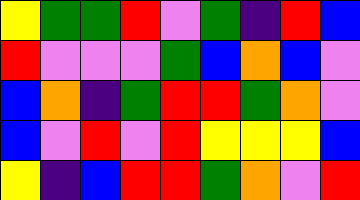[["yellow", "green", "green", "red", "violet", "green", "indigo", "red", "blue"], ["red", "violet", "violet", "violet", "green", "blue", "orange", "blue", "violet"], ["blue", "orange", "indigo", "green", "red", "red", "green", "orange", "violet"], ["blue", "violet", "red", "violet", "red", "yellow", "yellow", "yellow", "blue"], ["yellow", "indigo", "blue", "red", "red", "green", "orange", "violet", "red"]]